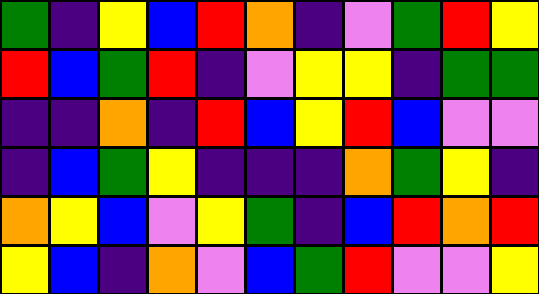[["green", "indigo", "yellow", "blue", "red", "orange", "indigo", "violet", "green", "red", "yellow"], ["red", "blue", "green", "red", "indigo", "violet", "yellow", "yellow", "indigo", "green", "green"], ["indigo", "indigo", "orange", "indigo", "red", "blue", "yellow", "red", "blue", "violet", "violet"], ["indigo", "blue", "green", "yellow", "indigo", "indigo", "indigo", "orange", "green", "yellow", "indigo"], ["orange", "yellow", "blue", "violet", "yellow", "green", "indigo", "blue", "red", "orange", "red"], ["yellow", "blue", "indigo", "orange", "violet", "blue", "green", "red", "violet", "violet", "yellow"]]